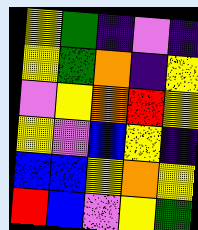[["yellow", "green", "indigo", "violet", "indigo"], ["yellow", "green", "orange", "indigo", "yellow"], ["violet", "yellow", "orange", "red", "yellow"], ["yellow", "violet", "blue", "yellow", "indigo"], ["blue", "blue", "yellow", "orange", "yellow"], ["red", "blue", "violet", "yellow", "green"]]